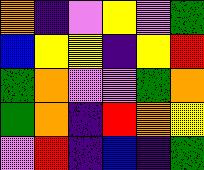[["orange", "indigo", "violet", "yellow", "violet", "green"], ["blue", "yellow", "yellow", "indigo", "yellow", "red"], ["green", "orange", "violet", "violet", "green", "orange"], ["green", "orange", "indigo", "red", "orange", "yellow"], ["violet", "red", "indigo", "blue", "indigo", "green"]]